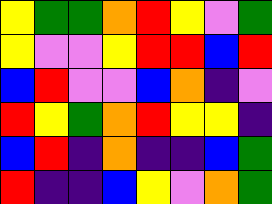[["yellow", "green", "green", "orange", "red", "yellow", "violet", "green"], ["yellow", "violet", "violet", "yellow", "red", "red", "blue", "red"], ["blue", "red", "violet", "violet", "blue", "orange", "indigo", "violet"], ["red", "yellow", "green", "orange", "red", "yellow", "yellow", "indigo"], ["blue", "red", "indigo", "orange", "indigo", "indigo", "blue", "green"], ["red", "indigo", "indigo", "blue", "yellow", "violet", "orange", "green"]]